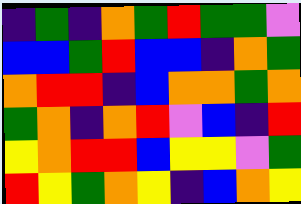[["indigo", "green", "indigo", "orange", "green", "red", "green", "green", "violet"], ["blue", "blue", "green", "red", "blue", "blue", "indigo", "orange", "green"], ["orange", "red", "red", "indigo", "blue", "orange", "orange", "green", "orange"], ["green", "orange", "indigo", "orange", "red", "violet", "blue", "indigo", "red"], ["yellow", "orange", "red", "red", "blue", "yellow", "yellow", "violet", "green"], ["red", "yellow", "green", "orange", "yellow", "indigo", "blue", "orange", "yellow"]]